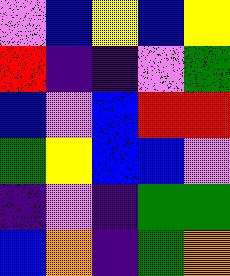[["violet", "blue", "yellow", "blue", "yellow"], ["red", "indigo", "indigo", "violet", "green"], ["blue", "violet", "blue", "red", "red"], ["green", "yellow", "blue", "blue", "violet"], ["indigo", "violet", "indigo", "green", "green"], ["blue", "orange", "indigo", "green", "orange"]]